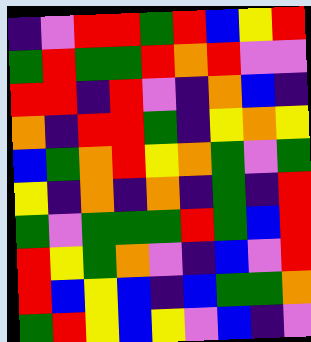[["indigo", "violet", "red", "red", "green", "red", "blue", "yellow", "red"], ["green", "red", "green", "green", "red", "orange", "red", "violet", "violet"], ["red", "red", "indigo", "red", "violet", "indigo", "orange", "blue", "indigo"], ["orange", "indigo", "red", "red", "green", "indigo", "yellow", "orange", "yellow"], ["blue", "green", "orange", "red", "yellow", "orange", "green", "violet", "green"], ["yellow", "indigo", "orange", "indigo", "orange", "indigo", "green", "indigo", "red"], ["green", "violet", "green", "green", "green", "red", "green", "blue", "red"], ["red", "yellow", "green", "orange", "violet", "indigo", "blue", "violet", "red"], ["red", "blue", "yellow", "blue", "indigo", "blue", "green", "green", "orange"], ["green", "red", "yellow", "blue", "yellow", "violet", "blue", "indigo", "violet"]]